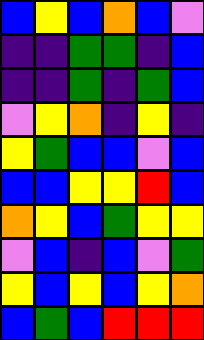[["blue", "yellow", "blue", "orange", "blue", "violet"], ["indigo", "indigo", "green", "green", "indigo", "blue"], ["indigo", "indigo", "green", "indigo", "green", "blue"], ["violet", "yellow", "orange", "indigo", "yellow", "indigo"], ["yellow", "green", "blue", "blue", "violet", "blue"], ["blue", "blue", "yellow", "yellow", "red", "blue"], ["orange", "yellow", "blue", "green", "yellow", "yellow"], ["violet", "blue", "indigo", "blue", "violet", "green"], ["yellow", "blue", "yellow", "blue", "yellow", "orange"], ["blue", "green", "blue", "red", "red", "red"]]